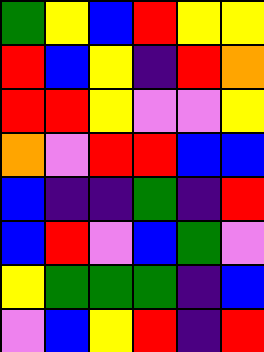[["green", "yellow", "blue", "red", "yellow", "yellow"], ["red", "blue", "yellow", "indigo", "red", "orange"], ["red", "red", "yellow", "violet", "violet", "yellow"], ["orange", "violet", "red", "red", "blue", "blue"], ["blue", "indigo", "indigo", "green", "indigo", "red"], ["blue", "red", "violet", "blue", "green", "violet"], ["yellow", "green", "green", "green", "indigo", "blue"], ["violet", "blue", "yellow", "red", "indigo", "red"]]